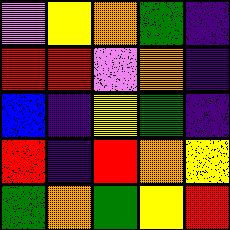[["violet", "yellow", "orange", "green", "indigo"], ["red", "red", "violet", "orange", "indigo"], ["blue", "indigo", "yellow", "green", "indigo"], ["red", "indigo", "red", "orange", "yellow"], ["green", "orange", "green", "yellow", "red"]]